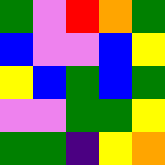[["green", "violet", "red", "orange", "green"], ["blue", "violet", "violet", "blue", "yellow"], ["yellow", "blue", "green", "blue", "green"], ["violet", "violet", "green", "green", "yellow"], ["green", "green", "indigo", "yellow", "orange"]]